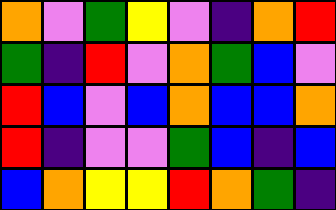[["orange", "violet", "green", "yellow", "violet", "indigo", "orange", "red"], ["green", "indigo", "red", "violet", "orange", "green", "blue", "violet"], ["red", "blue", "violet", "blue", "orange", "blue", "blue", "orange"], ["red", "indigo", "violet", "violet", "green", "blue", "indigo", "blue"], ["blue", "orange", "yellow", "yellow", "red", "orange", "green", "indigo"]]